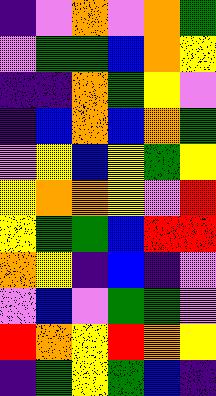[["indigo", "violet", "orange", "violet", "orange", "green"], ["violet", "green", "green", "blue", "orange", "yellow"], ["indigo", "indigo", "orange", "green", "yellow", "violet"], ["indigo", "blue", "orange", "blue", "orange", "green"], ["violet", "yellow", "blue", "yellow", "green", "yellow"], ["yellow", "orange", "orange", "yellow", "violet", "red"], ["yellow", "green", "green", "blue", "red", "red"], ["orange", "yellow", "indigo", "blue", "indigo", "violet"], ["violet", "blue", "violet", "green", "green", "violet"], ["red", "orange", "yellow", "red", "orange", "yellow"], ["indigo", "green", "yellow", "green", "blue", "indigo"]]